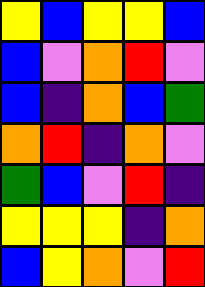[["yellow", "blue", "yellow", "yellow", "blue"], ["blue", "violet", "orange", "red", "violet"], ["blue", "indigo", "orange", "blue", "green"], ["orange", "red", "indigo", "orange", "violet"], ["green", "blue", "violet", "red", "indigo"], ["yellow", "yellow", "yellow", "indigo", "orange"], ["blue", "yellow", "orange", "violet", "red"]]